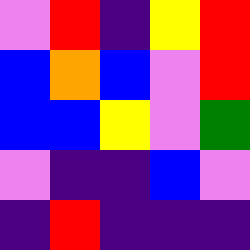[["violet", "red", "indigo", "yellow", "red"], ["blue", "orange", "blue", "violet", "red"], ["blue", "blue", "yellow", "violet", "green"], ["violet", "indigo", "indigo", "blue", "violet"], ["indigo", "red", "indigo", "indigo", "indigo"]]